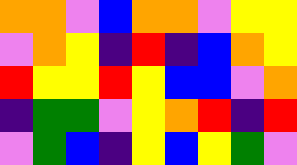[["orange", "orange", "violet", "blue", "orange", "orange", "violet", "yellow", "yellow"], ["violet", "orange", "yellow", "indigo", "red", "indigo", "blue", "orange", "yellow"], ["red", "yellow", "yellow", "red", "yellow", "blue", "blue", "violet", "orange"], ["indigo", "green", "green", "violet", "yellow", "orange", "red", "indigo", "red"], ["violet", "green", "blue", "indigo", "yellow", "blue", "yellow", "green", "violet"]]